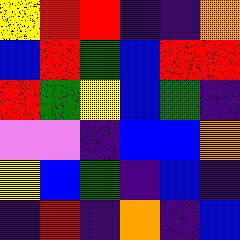[["yellow", "red", "red", "indigo", "indigo", "orange"], ["blue", "red", "green", "blue", "red", "red"], ["red", "green", "yellow", "blue", "green", "indigo"], ["violet", "violet", "indigo", "blue", "blue", "orange"], ["yellow", "blue", "green", "indigo", "blue", "indigo"], ["indigo", "red", "indigo", "orange", "indigo", "blue"]]